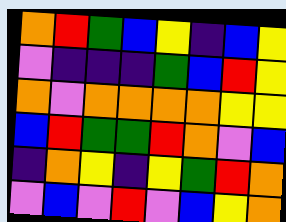[["orange", "red", "green", "blue", "yellow", "indigo", "blue", "yellow"], ["violet", "indigo", "indigo", "indigo", "green", "blue", "red", "yellow"], ["orange", "violet", "orange", "orange", "orange", "orange", "yellow", "yellow"], ["blue", "red", "green", "green", "red", "orange", "violet", "blue"], ["indigo", "orange", "yellow", "indigo", "yellow", "green", "red", "orange"], ["violet", "blue", "violet", "red", "violet", "blue", "yellow", "orange"]]